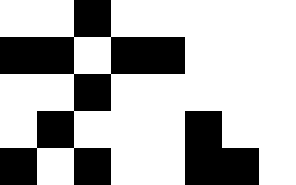[["white", "white", "black", "white", "white", "white", "white", "white"], ["black", "black", "white", "black", "black", "white", "white", "white"], ["white", "white", "black", "white", "white", "white", "white", "white"], ["white", "black", "white", "white", "white", "black", "white", "white"], ["black", "white", "black", "white", "white", "black", "black", "white"]]